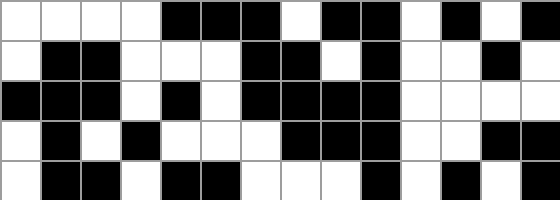[["white", "white", "white", "white", "black", "black", "black", "white", "black", "black", "white", "black", "white", "black"], ["white", "black", "black", "white", "white", "white", "black", "black", "white", "black", "white", "white", "black", "white"], ["black", "black", "black", "white", "black", "white", "black", "black", "black", "black", "white", "white", "white", "white"], ["white", "black", "white", "black", "white", "white", "white", "black", "black", "black", "white", "white", "black", "black"], ["white", "black", "black", "white", "black", "black", "white", "white", "white", "black", "white", "black", "white", "black"]]